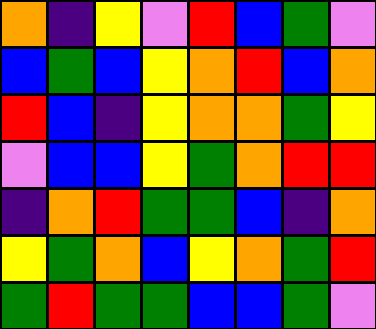[["orange", "indigo", "yellow", "violet", "red", "blue", "green", "violet"], ["blue", "green", "blue", "yellow", "orange", "red", "blue", "orange"], ["red", "blue", "indigo", "yellow", "orange", "orange", "green", "yellow"], ["violet", "blue", "blue", "yellow", "green", "orange", "red", "red"], ["indigo", "orange", "red", "green", "green", "blue", "indigo", "orange"], ["yellow", "green", "orange", "blue", "yellow", "orange", "green", "red"], ["green", "red", "green", "green", "blue", "blue", "green", "violet"]]